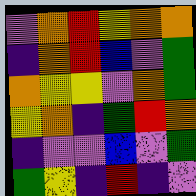[["violet", "orange", "red", "yellow", "orange", "orange"], ["indigo", "orange", "red", "blue", "violet", "green"], ["orange", "yellow", "yellow", "violet", "orange", "green"], ["yellow", "orange", "indigo", "green", "red", "orange"], ["indigo", "violet", "violet", "blue", "violet", "green"], ["green", "yellow", "indigo", "red", "indigo", "violet"]]